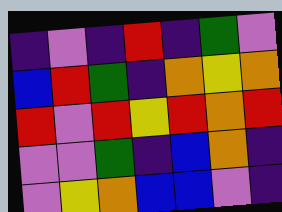[["indigo", "violet", "indigo", "red", "indigo", "green", "violet"], ["blue", "red", "green", "indigo", "orange", "yellow", "orange"], ["red", "violet", "red", "yellow", "red", "orange", "red"], ["violet", "violet", "green", "indigo", "blue", "orange", "indigo"], ["violet", "yellow", "orange", "blue", "blue", "violet", "indigo"]]